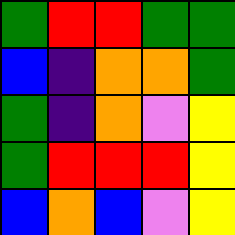[["green", "red", "red", "green", "green"], ["blue", "indigo", "orange", "orange", "green"], ["green", "indigo", "orange", "violet", "yellow"], ["green", "red", "red", "red", "yellow"], ["blue", "orange", "blue", "violet", "yellow"]]